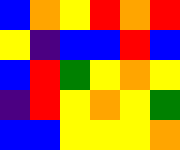[["blue", "orange", "yellow", "red", "orange", "red"], ["yellow", "indigo", "blue", "blue", "red", "blue"], ["blue", "red", "green", "yellow", "orange", "yellow"], ["indigo", "red", "yellow", "orange", "yellow", "green"], ["blue", "blue", "yellow", "yellow", "yellow", "orange"]]